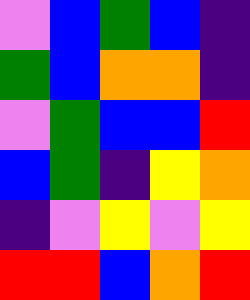[["violet", "blue", "green", "blue", "indigo"], ["green", "blue", "orange", "orange", "indigo"], ["violet", "green", "blue", "blue", "red"], ["blue", "green", "indigo", "yellow", "orange"], ["indigo", "violet", "yellow", "violet", "yellow"], ["red", "red", "blue", "orange", "red"]]